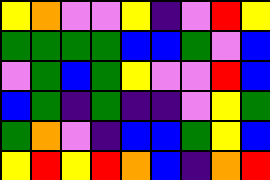[["yellow", "orange", "violet", "violet", "yellow", "indigo", "violet", "red", "yellow"], ["green", "green", "green", "green", "blue", "blue", "green", "violet", "blue"], ["violet", "green", "blue", "green", "yellow", "violet", "violet", "red", "blue"], ["blue", "green", "indigo", "green", "indigo", "indigo", "violet", "yellow", "green"], ["green", "orange", "violet", "indigo", "blue", "blue", "green", "yellow", "blue"], ["yellow", "red", "yellow", "red", "orange", "blue", "indigo", "orange", "red"]]